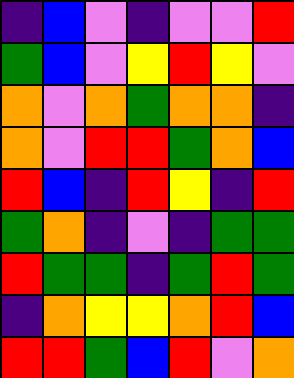[["indigo", "blue", "violet", "indigo", "violet", "violet", "red"], ["green", "blue", "violet", "yellow", "red", "yellow", "violet"], ["orange", "violet", "orange", "green", "orange", "orange", "indigo"], ["orange", "violet", "red", "red", "green", "orange", "blue"], ["red", "blue", "indigo", "red", "yellow", "indigo", "red"], ["green", "orange", "indigo", "violet", "indigo", "green", "green"], ["red", "green", "green", "indigo", "green", "red", "green"], ["indigo", "orange", "yellow", "yellow", "orange", "red", "blue"], ["red", "red", "green", "blue", "red", "violet", "orange"]]